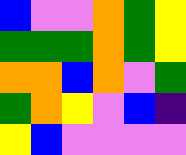[["blue", "violet", "violet", "orange", "green", "yellow"], ["green", "green", "green", "orange", "green", "yellow"], ["orange", "orange", "blue", "orange", "violet", "green"], ["green", "orange", "yellow", "violet", "blue", "indigo"], ["yellow", "blue", "violet", "violet", "violet", "violet"]]